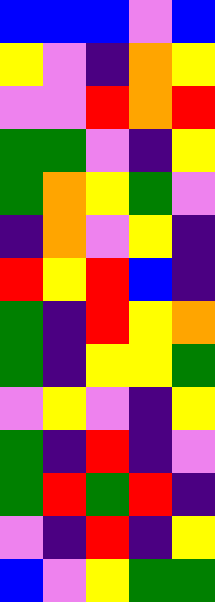[["blue", "blue", "blue", "violet", "blue"], ["yellow", "violet", "indigo", "orange", "yellow"], ["violet", "violet", "red", "orange", "red"], ["green", "green", "violet", "indigo", "yellow"], ["green", "orange", "yellow", "green", "violet"], ["indigo", "orange", "violet", "yellow", "indigo"], ["red", "yellow", "red", "blue", "indigo"], ["green", "indigo", "red", "yellow", "orange"], ["green", "indigo", "yellow", "yellow", "green"], ["violet", "yellow", "violet", "indigo", "yellow"], ["green", "indigo", "red", "indigo", "violet"], ["green", "red", "green", "red", "indigo"], ["violet", "indigo", "red", "indigo", "yellow"], ["blue", "violet", "yellow", "green", "green"]]